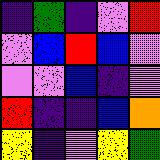[["indigo", "green", "indigo", "violet", "red"], ["violet", "blue", "red", "blue", "violet"], ["violet", "violet", "blue", "indigo", "violet"], ["red", "indigo", "indigo", "blue", "orange"], ["yellow", "indigo", "violet", "yellow", "green"]]